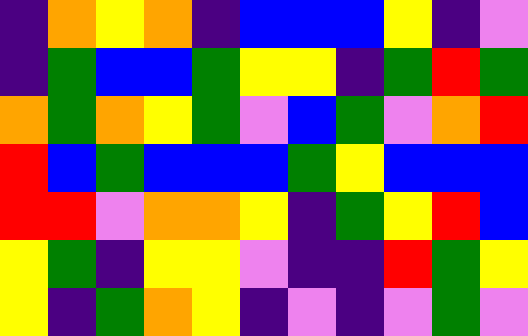[["indigo", "orange", "yellow", "orange", "indigo", "blue", "blue", "blue", "yellow", "indigo", "violet"], ["indigo", "green", "blue", "blue", "green", "yellow", "yellow", "indigo", "green", "red", "green"], ["orange", "green", "orange", "yellow", "green", "violet", "blue", "green", "violet", "orange", "red"], ["red", "blue", "green", "blue", "blue", "blue", "green", "yellow", "blue", "blue", "blue"], ["red", "red", "violet", "orange", "orange", "yellow", "indigo", "green", "yellow", "red", "blue"], ["yellow", "green", "indigo", "yellow", "yellow", "violet", "indigo", "indigo", "red", "green", "yellow"], ["yellow", "indigo", "green", "orange", "yellow", "indigo", "violet", "indigo", "violet", "green", "violet"]]